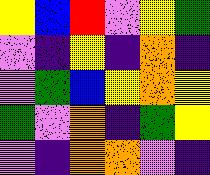[["yellow", "blue", "red", "violet", "yellow", "green"], ["violet", "indigo", "yellow", "indigo", "orange", "indigo"], ["violet", "green", "blue", "yellow", "orange", "yellow"], ["green", "violet", "orange", "indigo", "green", "yellow"], ["violet", "indigo", "orange", "orange", "violet", "indigo"]]